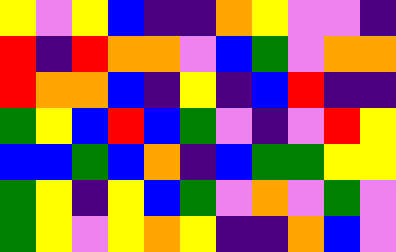[["yellow", "violet", "yellow", "blue", "indigo", "indigo", "orange", "yellow", "violet", "violet", "indigo"], ["red", "indigo", "red", "orange", "orange", "violet", "blue", "green", "violet", "orange", "orange"], ["red", "orange", "orange", "blue", "indigo", "yellow", "indigo", "blue", "red", "indigo", "indigo"], ["green", "yellow", "blue", "red", "blue", "green", "violet", "indigo", "violet", "red", "yellow"], ["blue", "blue", "green", "blue", "orange", "indigo", "blue", "green", "green", "yellow", "yellow"], ["green", "yellow", "indigo", "yellow", "blue", "green", "violet", "orange", "violet", "green", "violet"], ["green", "yellow", "violet", "yellow", "orange", "yellow", "indigo", "indigo", "orange", "blue", "violet"]]